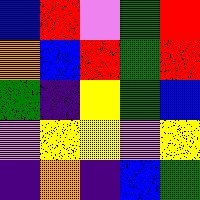[["blue", "red", "violet", "green", "red"], ["orange", "blue", "red", "green", "red"], ["green", "indigo", "yellow", "green", "blue"], ["violet", "yellow", "yellow", "violet", "yellow"], ["indigo", "orange", "indigo", "blue", "green"]]